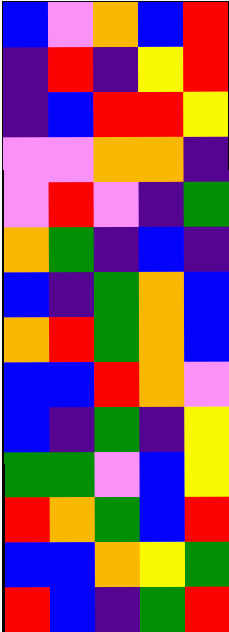[["blue", "violet", "orange", "blue", "red"], ["indigo", "red", "indigo", "yellow", "red"], ["indigo", "blue", "red", "red", "yellow"], ["violet", "violet", "orange", "orange", "indigo"], ["violet", "red", "violet", "indigo", "green"], ["orange", "green", "indigo", "blue", "indigo"], ["blue", "indigo", "green", "orange", "blue"], ["orange", "red", "green", "orange", "blue"], ["blue", "blue", "red", "orange", "violet"], ["blue", "indigo", "green", "indigo", "yellow"], ["green", "green", "violet", "blue", "yellow"], ["red", "orange", "green", "blue", "red"], ["blue", "blue", "orange", "yellow", "green"], ["red", "blue", "indigo", "green", "red"]]